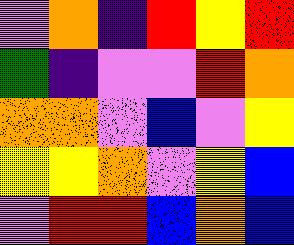[["violet", "orange", "indigo", "red", "yellow", "red"], ["green", "indigo", "violet", "violet", "red", "orange"], ["orange", "orange", "violet", "blue", "violet", "yellow"], ["yellow", "yellow", "orange", "violet", "yellow", "blue"], ["violet", "red", "red", "blue", "orange", "blue"]]